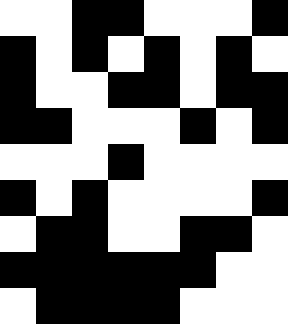[["white", "white", "black", "black", "white", "white", "white", "black"], ["black", "white", "black", "white", "black", "white", "black", "white"], ["black", "white", "white", "black", "black", "white", "black", "black"], ["black", "black", "white", "white", "white", "black", "white", "black"], ["white", "white", "white", "black", "white", "white", "white", "white"], ["black", "white", "black", "white", "white", "white", "white", "black"], ["white", "black", "black", "white", "white", "black", "black", "white"], ["black", "black", "black", "black", "black", "black", "white", "white"], ["white", "black", "black", "black", "black", "white", "white", "white"]]